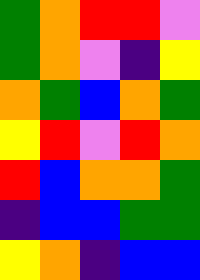[["green", "orange", "red", "red", "violet"], ["green", "orange", "violet", "indigo", "yellow"], ["orange", "green", "blue", "orange", "green"], ["yellow", "red", "violet", "red", "orange"], ["red", "blue", "orange", "orange", "green"], ["indigo", "blue", "blue", "green", "green"], ["yellow", "orange", "indigo", "blue", "blue"]]